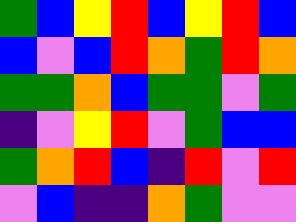[["green", "blue", "yellow", "red", "blue", "yellow", "red", "blue"], ["blue", "violet", "blue", "red", "orange", "green", "red", "orange"], ["green", "green", "orange", "blue", "green", "green", "violet", "green"], ["indigo", "violet", "yellow", "red", "violet", "green", "blue", "blue"], ["green", "orange", "red", "blue", "indigo", "red", "violet", "red"], ["violet", "blue", "indigo", "indigo", "orange", "green", "violet", "violet"]]